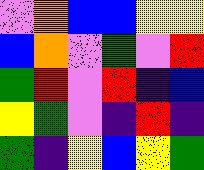[["violet", "orange", "blue", "blue", "yellow", "yellow"], ["blue", "orange", "violet", "green", "violet", "red"], ["green", "red", "violet", "red", "indigo", "blue"], ["yellow", "green", "violet", "indigo", "red", "indigo"], ["green", "indigo", "yellow", "blue", "yellow", "green"]]